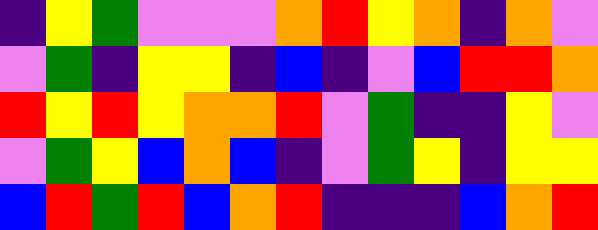[["indigo", "yellow", "green", "violet", "violet", "violet", "orange", "red", "yellow", "orange", "indigo", "orange", "violet"], ["violet", "green", "indigo", "yellow", "yellow", "indigo", "blue", "indigo", "violet", "blue", "red", "red", "orange"], ["red", "yellow", "red", "yellow", "orange", "orange", "red", "violet", "green", "indigo", "indigo", "yellow", "violet"], ["violet", "green", "yellow", "blue", "orange", "blue", "indigo", "violet", "green", "yellow", "indigo", "yellow", "yellow"], ["blue", "red", "green", "red", "blue", "orange", "red", "indigo", "indigo", "indigo", "blue", "orange", "red"]]